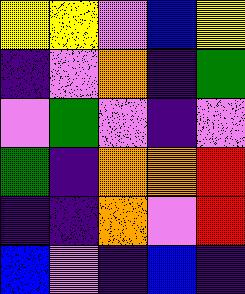[["yellow", "yellow", "violet", "blue", "yellow"], ["indigo", "violet", "orange", "indigo", "green"], ["violet", "green", "violet", "indigo", "violet"], ["green", "indigo", "orange", "orange", "red"], ["indigo", "indigo", "orange", "violet", "red"], ["blue", "violet", "indigo", "blue", "indigo"]]